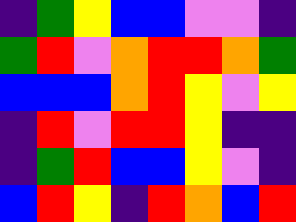[["indigo", "green", "yellow", "blue", "blue", "violet", "violet", "indigo"], ["green", "red", "violet", "orange", "red", "red", "orange", "green"], ["blue", "blue", "blue", "orange", "red", "yellow", "violet", "yellow"], ["indigo", "red", "violet", "red", "red", "yellow", "indigo", "indigo"], ["indigo", "green", "red", "blue", "blue", "yellow", "violet", "indigo"], ["blue", "red", "yellow", "indigo", "red", "orange", "blue", "red"]]